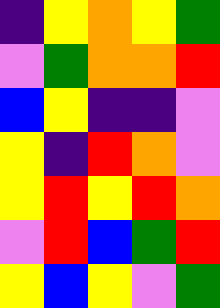[["indigo", "yellow", "orange", "yellow", "green"], ["violet", "green", "orange", "orange", "red"], ["blue", "yellow", "indigo", "indigo", "violet"], ["yellow", "indigo", "red", "orange", "violet"], ["yellow", "red", "yellow", "red", "orange"], ["violet", "red", "blue", "green", "red"], ["yellow", "blue", "yellow", "violet", "green"]]